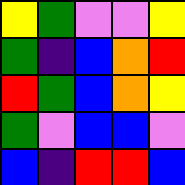[["yellow", "green", "violet", "violet", "yellow"], ["green", "indigo", "blue", "orange", "red"], ["red", "green", "blue", "orange", "yellow"], ["green", "violet", "blue", "blue", "violet"], ["blue", "indigo", "red", "red", "blue"]]